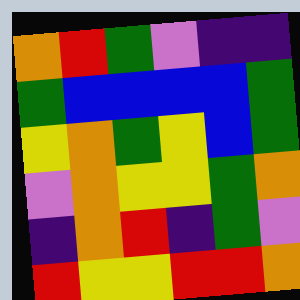[["orange", "red", "green", "violet", "indigo", "indigo"], ["green", "blue", "blue", "blue", "blue", "green"], ["yellow", "orange", "green", "yellow", "blue", "green"], ["violet", "orange", "yellow", "yellow", "green", "orange"], ["indigo", "orange", "red", "indigo", "green", "violet"], ["red", "yellow", "yellow", "red", "red", "orange"]]